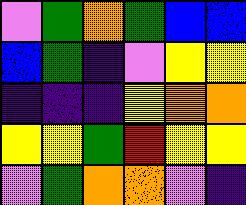[["violet", "green", "orange", "green", "blue", "blue"], ["blue", "green", "indigo", "violet", "yellow", "yellow"], ["indigo", "indigo", "indigo", "yellow", "orange", "orange"], ["yellow", "yellow", "green", "red", "yellow", "yellow"], ["violet", "green", "orange", "orange", "violet", "indigo"]]